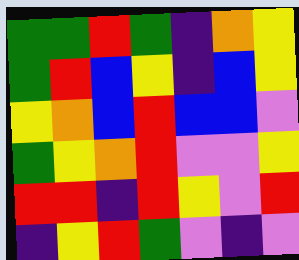[["green", "green", "red", "green", "indigo", "orange", "yellow"], ["green", "red", "blue", "yellow", "indigo", "blue", "yellow"], ["yellow", "orange", "blue", "red", "blue", "blue", "violet"], ["green", "yellow", "orange", "red", "violet", "violet", "yellow"], ["red", "red", "indigo", "red", "yellow", "violet", "red"], ["indigo", "yellow", "red", "green", "violet", "indigo", "violet"]]